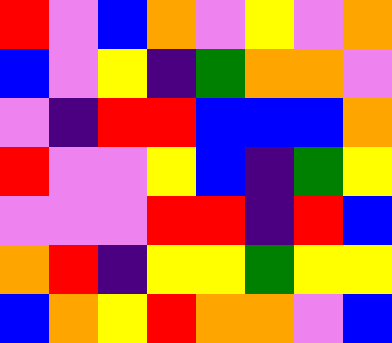[["red", "violet", "blue", "orange", "violet", "yellow", "violet", "orange"], ["blue", "violet", "yellow", "indigo", "green", "orange", "orange", "violet"], ["violet", "indigo", "red", "red", "blue", "blue", "blue", "orange"], ["red", "violet", "violet", "yellow", "blue", "indigo", "green", "yellow"], ["violet", "violet", "violet", "red", "red", "indigo", "red", "blue"], ["orange", "red", "indigo", "yellow", "yellow", "green", "yellow", "yellow"], ["blue", "orange", "yellow", "red", "orange", "orange", "violet", "blue"]]